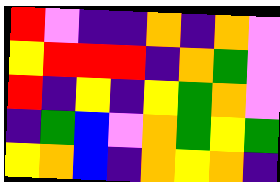[["red", "violet", "indigo", "indigo", "orange", "indigo", "orange", "violet"], ["yellow", "red", "red", "red", "indigo", "orange", "green", "violet"], ["red", "indigo", "yellow", "indigo", "yellow", "green", "orange", "violet"], ["indigo", "green", "blue", "violet", "orange", "green", "yellow", "green"], ["yellow", "orange", "blue", "indigo", "orange", "yellow", "orange", "indigo"]]